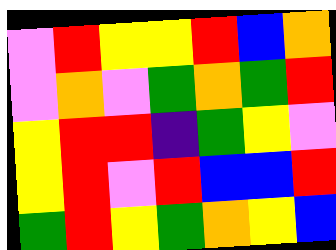[["violet", "red", "yellow", "yellow", "red", "blue", "orange"], ["violet", "orange", "violet", "green", "orange", "green", "red"], ["yellow", "red", "red", "indigo", "green", "yellow", "violet"], ["yellow", "red", "violet", "red", "blue", "blue", "red"], ["green", "red", "yellow", "green", "orange", "yellow", "blue"]]